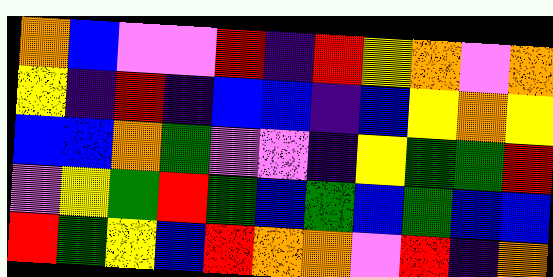[["orange", "blue", "violet", "violet", "red", "indigo", "red", "yellow", "orange", "violet", "orange"], ["yellow", "indigo", "red", "indigo", "blue", "blue", "indigo", "blue", "yellow", "orange", "yellow"], ["blue", "blue", "orange", "green", "violet", "violet", "indigo", "yellow", "green", "green", "red"], ["violet", "yellow", "green", "red", "green", "blue", "green", "blue", "green", "blue", "blue"], ["red", "green", "yellow", "blue", "red", "orange", "orange", "violet", "red", "indigo", "orange"]]